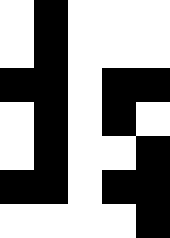[["white", "black", "white", "white", "white"], ["white", "black", "white", "white", "white"], ["black", "black", "white", "black", "black"], ["white", "black", "white", "black", "white"], ["white", "black", "white", "white", "black"], ["black", "black", "white", "black", "black"], ["white", "white", "white", "white", "black"]]